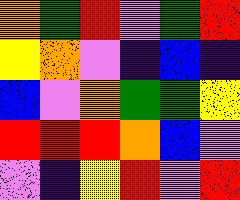[["orange", "green", "red", "violet", "green", "red"], ["yellow", "orange", "violet", "indigo", "blue", "indigo"], ["blue", "violet", "orange", "green", "green", "yellow"], ["red", "red", "red", "orange", "blue", "violet"], ["violet", "indigo", "yellow", "red", "violet", "red"]]